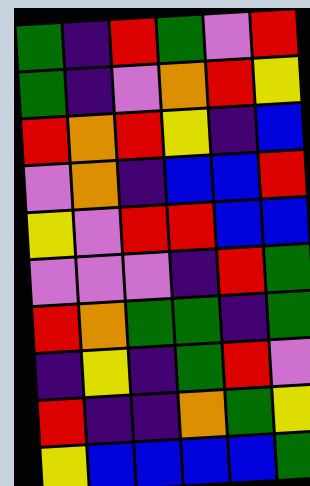[["green", "indigo", "red", "green", "violet", "red"], ["green", "indigo", "violet", "orange", "red", "yellow"], ["red", "orange", "red", "yellow", "indigo", "blue"], ["violet", "orange", "indigo", "blue", "blue", "red"], ["yellow", "violet", "red", "red", "blue", "blue"], ["violet", "violet", "violet", "indigo", "red", "green"], ["red", "orange", "green", "green", "indigo", "green"], ["indigo", "yellow", "indigo", "green", "red", "violet"], ["red", "indigo", "indigo", "orange", "green", "yellow"], ["yellow", "blue", "blue", "blue", "blue", "green"]]